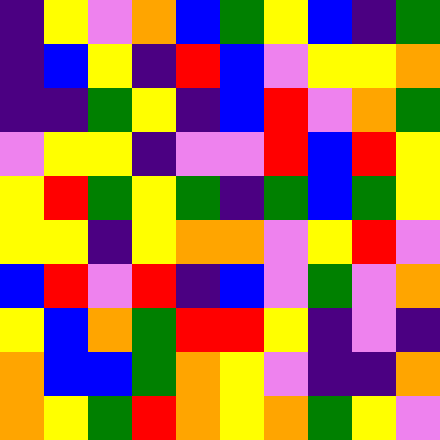[["indigo", "yellow", "violet", "orange", "blue", "green", "yellow", "blue", "indigo", "green"], ["indigo", "blue", "yellow", "indigo", "red", "blue", "violet", "yellow", "yellow", "orange"], ["indigo", "indigo", "green", "yellow", "indigo", "blue", "red", "violet", "orange", "green"], ["violet", "yellow", "yellow", "indigo", "violet", "violet", "red", "blue", "red", "yellow"], ["yellow", "red", "green", "yellow", "green", "indigo", "green", "blue", "green", "yellow"], ["yellow", "yellow", "indigo", "yellow", "orange", "orange", "violet", "yellow", "red", "violet"], ["blue", "red", "violet", "red", "indigo", "blue", "violet", "green", "violet", "orange"], ["yellow", "blue", "orange", "green", "red", "red", "yellow", "indigo", "violet", "indigo"], ["orange", "blue", "blue", "green", "orange", "yellow", "violet", "indigo", "indigo", "orange"], ["orange", "yellow", "green", "red", "orange", "yellow", "orange", "green", "yellow", "violet"]]